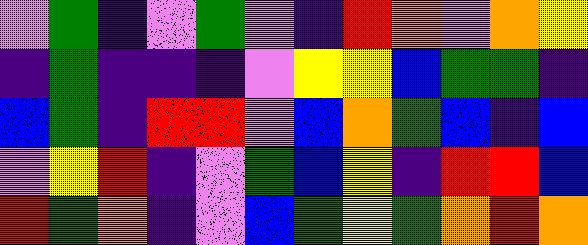[["violet", "green", "indigo", "violet", "green", "violet", "indigo", "red", "orange", "violet", "orange", "yellow"], ["indigo", "green", "indigo", "indigo", "indigo", "violet", "yellow", "yellow", "blue", "green", "green", "indigo"], ["blue", "green", "indigo", "red", "red", "violet", "blue", "orange", "green", "blue", "indigo", "blue"], ["violet", "yellow", "red", "indigo", "violet", "green", "blue", "yellow", "indigo", "red", "red", "blue"], ["red", "green", "orange", "indigo", "violet", "blue", "green", "yellow", "green", "orange", "red", "orange"]]